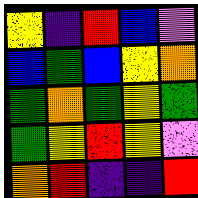[["yellow", "indigo", "red", "blue", "violet"], ["blue", "green", "blue", "yellow", "orange"], ["green", "orange", "green", "yellow", "green"], ["green", "yellow", "red", "yellow", "violet"], ["orange", "red", "indigo", "indigo", "red"]]